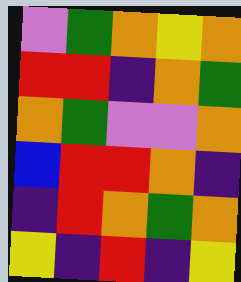[["violet", "green", "orange", "yellow", "orange"], ["red", "red", "indigo", "orange", "green"], ["orange", "green", "violet", "violet", "orange"], ["blue", "red", "red", "orange", "indigo"], ["indigo", "red", "orange", "green", "orange"], ["yellow", "indigo", "red", "indigo", "yellow"]]